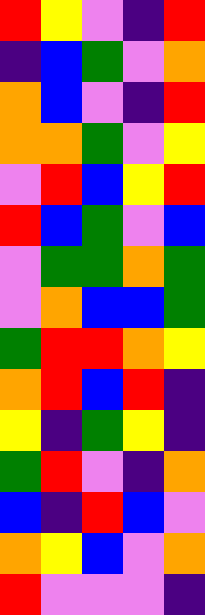[["red", "yellow", "violet", "indigo", "red"], ["indigo", "blue", "green", "violet", "orange"], ["orange", "blue", "violet", "indigo", "red"], ["orange", "orange", "green", "violet", "yellow"], ["violet", "red", "blue", "yellow", "red"], ["red", "blue", "green", "violet", "blue"], ["violet", "green", "green", "orange", "green"], ["violet", "orange", "blue", "blue", "green"], ["green", "red", "red", "orange", "yellow"], ["orange", "red", "blue", "red", "indigo"], ["yellow", "indigo", "green", "yellow", "indigo"], ["green", "red", "violet", "indigo", "orange"], ["blue", "indigo", "red", "blue", "violet"], ["orange", "yellow", "blue", "violet", "orange"], ["red", "violet", "violet", "violet", "indigo"]]